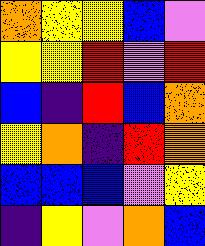[["orange", "yellow", "yellow", "blue", "violet"], ["yellow", "yellow", "red", "violet", "red"], ["blue", "indigo", "red", "blue", "orange"], ["yellow", "orange", "indigo", "red", "orange"], ["blue", "blue", "blue", "violet", "yellow"], ["indigo", "yellow", "violet", "orange", "blue"]]